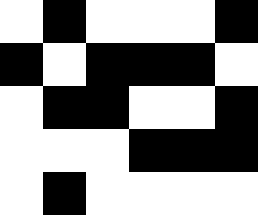[["white", "black", "white", "white", "white", "black"], ["black", "white", "black", "black", "black", "white"], ["white", "black", "black", "white", "white", "black"], ["white", "white", "white", "black", "black", "black"], ["white", "black", "white", "white", "white", "white"]]